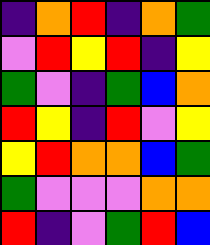[["indigo", "orange", "red", "indigo", "orange", "green"], ["violet", "red", "yellow", "red", "indigo", "yellow"], ["green", "violet", "indigo", "green", "blue", "orange"], ["red", "yellow", "indigo", "red", "violet", "yellow"], ["yellow", "red", "orange", "orange", "blue", "green"], ["green", "violet", "violet", "violet", "orange", "orange"], ["red", "indigo", "violet", "green", "red", "blue"]]